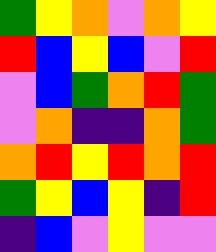[["green", "yellow", "orange", "violet", "orange", "yellow"], ["red", "blue", "yellow", "blue", "violet", "red"], ["violet", "blue", "green", "orange", "red", "green"], ["violet", "orange", "indigo", "indigo", "orange", "green"], ["orange", "red", "yellow", "red", "orange", "red"], ["green", "yellow", "blue", "yellow", "indigo", "red"], ["indigo", "blue", "violet", "yellow", "violet", "violet"]]